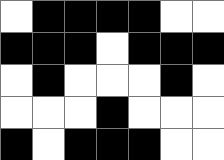[["white", "black", "black", "black", "black", "white", "white"], ["black", "black", "black", "white", "black", "black", "black"], ["white", "black", "white", "white", "white", "black", "white"], ["white", "white", "white", "black", "white", "white", "white"], ["black", "white", "black", "black", "black", "white", "white"]]